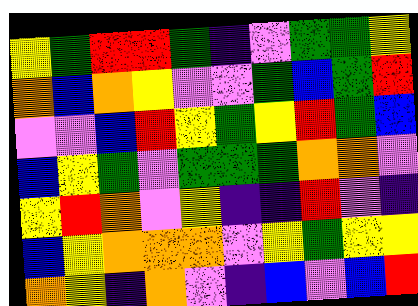[["yellow", "green", "red", "red", "green", "indigo", "violet", "green", "green", "yellow"], ["orange", "blue", "orange", "yellow", "violet", "violet", "green", "blue", "green", "red"], ["violet", "violet", "blue", "red", "yellow", "green", "yellow", "red", "green", "blue"], ["blue", "yellow", "green", "violet", "green", "green", "green", "orange", "orange", "violet"], ["yellow", "red", "orange", "violet", "yellow", "indigo", "indigo", "red", "violet", "indigo"], ["blue", "yellow", "orange", "orange", "orange", "violet", "yellow", "green", "yellow", "yellow"], ["orange", "yellow", "indigo", "orange", "violet", "indigo", "blue", "violet", "blue", "red"]]